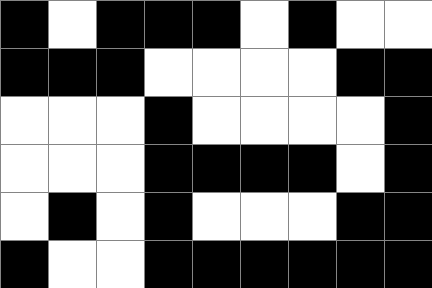[["black", "white", "black", "black", "black", "white", "black", "white", "white"], ["black", "black", "black", "white", "white", "white", "white", "black", "black"], ["white", "white", "white", "black", "white", "white", "white", "white", "black"], ["white", "white", "white", "black", "black", "black", "black", "white", "black"], ["white", "black", "white", "black", "white", "white", "white", "black", "black"], ["black", "white", "white", "black", "black", "black", "black", "black", "black"]]